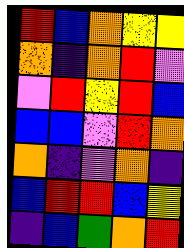[["red", "blue", "orange", "yellow", "yellow"], ["orange", "indigo", "orange", "red", "violet"], ["violet", "red", "yellow", "red", "blue"], ["blue", "blue", "violet", "red", "orange"], ["orange", "indigo", "violet", "orange", "indigo"], ["blue", "red", "red", "blue", "yellow"], ["indigo", "blue", "green", "orange", "red"]]